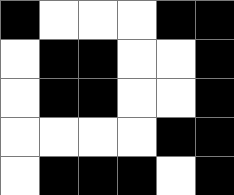[["black", "white", "white", "white", "black", "black"], ["white", "black", "black", "white", "white", "black"], ["white", "black", "black", "white", "white", "black"], ["white", "white", "white", "white", "black", "black"], ["white", "black", "black", "black", "white", "black"]]